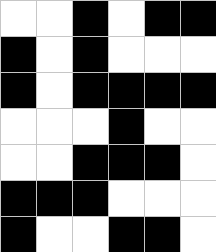[["white", "white", "black", "white", "black", "black"], ["black", "white", "black", "white", "white", "white"], ["black", "white", "black", "black", "black", "black"], ["white", "white", "white", "black", "white", "white"], ["white", "white", "black", "black", "black", "white"], ["black", "black", "black", "white", "white", "white"], ["black", "white", "white", "black", "black", "white"]]